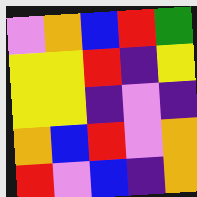[["violet", "orange", "blue", "red", "green"], ["yellow", "yellow", "red", "indigo", "yellow"], ["yellow", "yellow", "indigo", "violet", "indigo"], ["orange", "blue", "red", "violet", "orange"], ["red", "violet", "blue", "indigo", "orange"]]